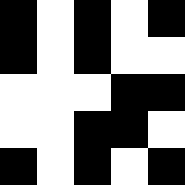[["black", "white", "black", "white", "black"], ["black", "white", "black", "white", "white"], ["white", "white", "white", "black", "black"], ["white", "white", "black", "black", "white"], ["black", "white", "black", "white", "black"]]